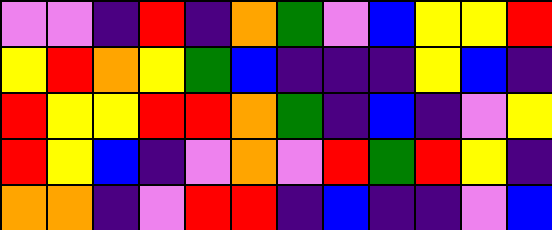[["violet", "violet", "indigo", "red", "indigo", "orange", "green", "violet", "blue", "yellow", "yellow", "red"], ["yellow", "red", "orange", "yellow", "green", "blue", "indigo", "indigo", "indigo", "yellow", "blue", "indigo"], ["red", "yellow", "yellow", "red", "red", "orange", "green", "indigo", "blue", "indigo", "violet", "yellow"], ["red", "yellow", "blue", "indigo", "violet", "orange", "violet", "red", "green", "red", "yellow", "indigo"], ["orange", "orange", "indigo", "violet", "red", "red", "indigo", "blue", "indigo", "indigo", "violet", "blue"]]